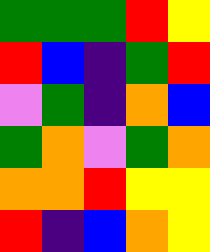[["green", "green", "green", "red", "yellow"], ["red", "blue", "indigo", "green", "red"], ["violet", "green", "indigo", "orange", "blue"], ["green", "orange", "violet", "green", "orange"], ["orange", "orange", "red", "yellow", "yellow"], ["red", "indigo", "blue", "orange", "yellow"]]